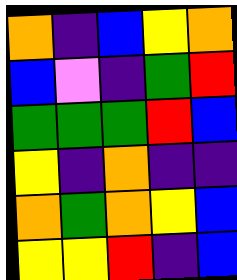[["orange", "indigo", "blue", "yellow", "orange"], ["blue", "violet", "indigo", "green", "red"], ["green", "green", "green", "red", "blue"], ["yellow", "indigo", "orange", "indigo", "indigo"], ["orange", "green", "orange", "yellow", "blue"], ["yellow", "yellow", "red", "indigo", "blue"]]